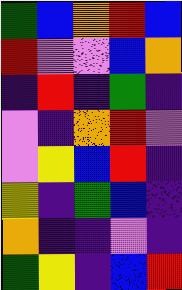[["green", "blue", "orange", "red", "blue"], ["red", "violet", "violet", "blue", "orange"], ["indigo", "red", "indigo", "green", "indigo"], ["violet", "indigo", "orange", "red", "violet"], ["violet", "yellow", "blue", "red", "indigo"], ["yellow", "indigo", "green", "blue", "indigo"], ["orange", "indigo", "indigo", "violet", "indigo"], ["green", "yellow", "indigo", "blue", "red"]]